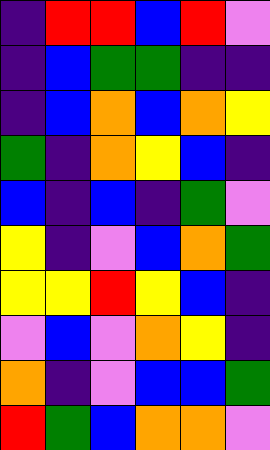[["indigo", "red", "red", "blue", "red", "violet"], ["indigo", "blue", "green", "green", "indigo", "indigo"], ["indigo", "blue", "orange", "blue", "orange", "yellow"], ["green", "indigo", "orange", "yellow", "blue", "indigo"], ["blue", "indigo", "blue", "indigo", "green", "violet"], ["yellow", "indigo", "violet", "blue", "orange", "green"], ["yellow", "yellow", "red", "yellow", "blue", "indigo"], ["violet", "blue", "violet", "orange", "yellow", "indigo"], ["orange", "indigo", "violet", "blue", "blue", "green"], ["red", "green", "blue", "orange", "orange", "violet"]]